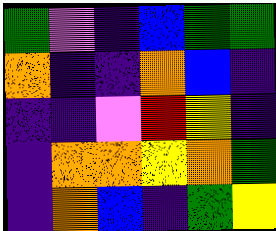[["green", "violet", "indigo", "blue", "green", "green"], ["orange", "indigo", "indigo", "orange", "blue", "indigo"], ["indigo", "indigo", "violet", "red", "yellow", "indigo"], ["indigo", "orange", "orange", "yellow", "orange", "green"], ["indigo", "orange", "blue", "indigo", "green", "yellow"]]